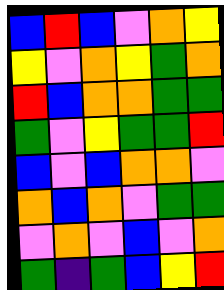[["blue", "red", "blue", "violet", "orange", "yellow"], ["yellow", "violet", "orange", "yellow", "green", "orange"], ["red", "blue", "orange", "orange", "green", "green"], ["green", "violet", "yellow", "green", "green", "red"], ["blue", "violet", "blue", "orange", "orange", "violet"], ["orange", "blue", "orange", "violet", "green", "green"], ["violet", "orange", "violet", "blue", "violet", "orange"], ["green", "indigo", "green", "blue", "yellow", "red"]]